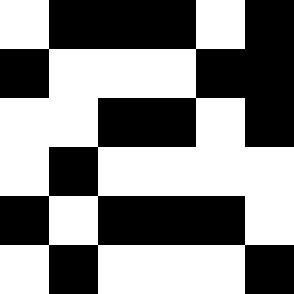[["white", "black", "black", "black", "white", "black"], ["black", "white", "white", "white", "black", "black"], ["white", "white", "black", "black", "white", "black"], ["white", "black", "white", "white", "white", "white"], ["black", "white", "black", "black", "black", "white"], ["white", "black", "white", "white", "white", "black"]]